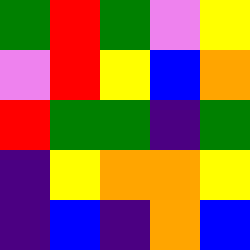[["green", "red", "green", "violet", "yellow"], ["violet", "red", "yellow", "blue", "orange"], ["red", "green", "green", "indigo", "green"], ["indigo", "yellow", "orange", "orange", "yellow"], ["indigo", "blue", "indigo", "orange", "blue"]]